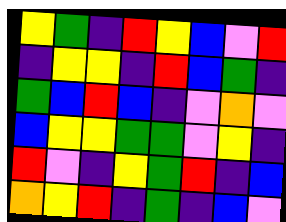[["yellow", "green", "indigo", "red", "yellow", "blue", "violet", "red"], ["indigo", "yellow", "yellow", "indigo", "red", "blue", "green", "indigo"], ["green", "blue", "red", "blue", "indigo", "violet", "orange", "violet"], ["blue", "yellow", "yellow", "green", "green", "violet", "yellow", "indigo"], ["red", "violet", "indigo", "yellow", "green", "red", "indigo", "blue"], ["orange", "yellow", "red", "indigo", "green", "indigo", "blue", "violet"]]